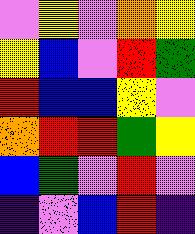[["violet", "yellow", "violet", "orange", "yellow"], ["yellow", "blue", "violet", "red", "green"], ["red", "blue", "blue", "yellow", "violet"], ["orange", "red", "red", "green", "yellow"], ["blue", "green", "violet", "red", "violet"], ["indigo", "violet", "blue", "red", "indigo"]]